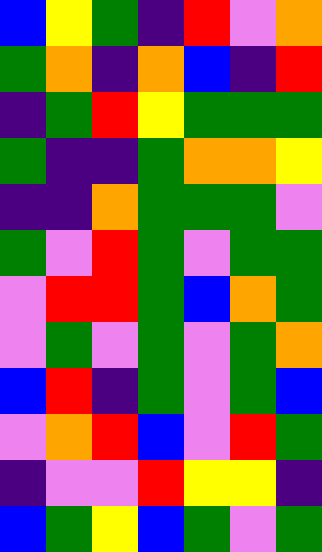[["blue", "yellow", "green", "indigo", "red", "violet", "orange"], ["green", "orange", "indigo", "orange", "blue", "indigo", "red"], ["indigo", "green", "red", "yellow", "green", "green", "green"], ["green", "indigo", "indigo", "green", "orange", "orange", "yellow"], ["indigo", "indigo", "orange", "green", "green", "green", "violet"], ["green", "violet", "red", "green", "violet", "green", "green"], ["violet", "red", "red", "green", "blue", "orange", "green"], ["violet", "green", "violet", "green", "violet", "green", "orange"], ["blue", "red", "indigo", "green", "violet", "green", "blue"], ["violet", "orange", "red", "blue", "violet", "red", "green"], ["indigo", "violet", "violet", "red", "yellow", "yellow", "indigo"], ["blue", "green", "yellow", "blue", "green", "violet", "green"]]